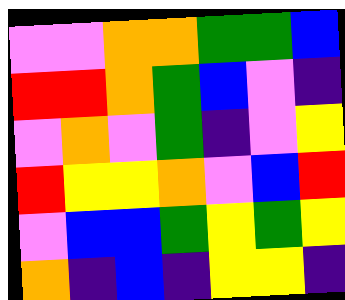[["violet", "violet", "orange", "orange", "green", "green", "blue"], ["red", "red", "orange", "green", "blue", "violet", "indigo"], ["violet", "orange", "violet", "green", "indigo", "violet", "yellow"], ["red", "yellow", "yellow", "orange", "violet", "blue", "red"], ["violet", "blue", "blue", "green", "yellow", "green", "yellow"], ["orange", "indigo", "blue", "indigo", "yellow", "yellow", "indigo"]]